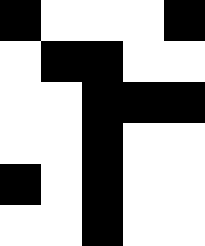[["black", "white", "white", "white", "black"], ["white", "black", "black", "white", "white"], ["white", "white", "black", "black", "black"], ["white", "white", "black", "white", "white"], ["black", "white", "black", "white", "white"], ["white", "white", "black", "white", "white"]]